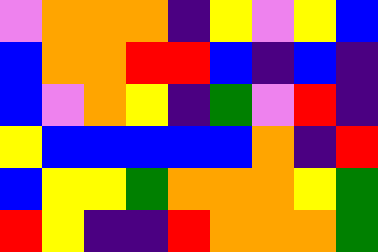[["violet", "orange", "orange", "orange", "indigo", "yellow", "violet", "yellow", "blue"], ["blue", "orange", "orange", "red", "red", "blue", "indigo", "blue", "indigo"], ["blue", "violet", "orange", "yellow", "indigo", "green", "violet", "red", "indigo"], ["yellow", "blue", "blue", "blue", "blue", "blue", "orange", "indigo", "red"], ["blue", "yellow", "yellow", "green", "orange", "orange", "orange", "yellow", "green"], ["red", "yellow", "indigo", "indigo", "red", "orange", "orange", "orange", "green"]]